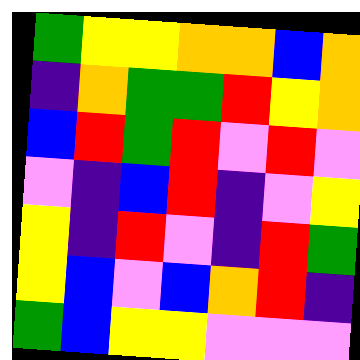[["green", "yellow", "yellow", "orange", "orange", "blue", "orange"], ["indigo", "orange", "green", "green", "red", "yellow", "orange"], ["blue", "red", "green", "red", "violet", "red", "violet"], ["violet", "indigo", "blue", "red", "indigo", "violet", "yellow"], ["yellow", "indigo", "red", "violet", "indigo", "red", "green"], ["yellow", "blue", "violet", "blue", "orange", "red", "indigo"], ["green", "blue", "yellow", "yellow", "violet", "violet", "violet"]]